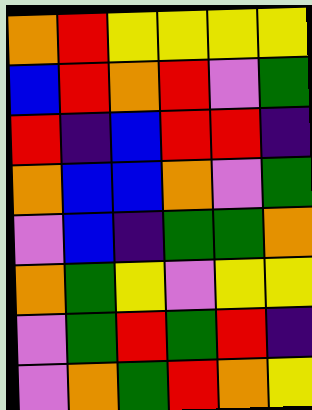[["orange", "red", "yellow", "yellow", "yellow", "yellow"], ["blue", "red", "orange", "red", "violet", "green"], ["red", "indigo", "blue", "red", "red", "indigo"], ["orange", "blue", "blue", "orange", "violet", "green"], ["violet", "blue", "indigo", "green", "green", "orange"], ["orange", "green", "yellow", "violet", "yellow", "yellow"], ["violet", "green", "red", "green", "red", "indigo"], ["violet", "orange", "green", "red", "orange", "yellow"]]